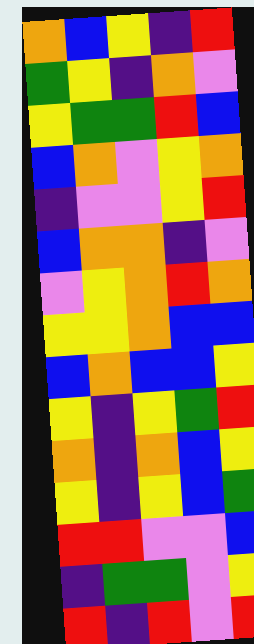[["orange", "blue", "yellow", "indigo", "red"], ["green", "yellow", "indigo", "orange", "violet"], ["yellow", "green", "green", "red", "blue"], ["blue", "orange", "violet", "yellow", "orange"], ["indigo", "violet", "violet", "yellow", "red"], ["blue", "orange", "orange", "indigo", "violet"], ["violet", "yellow", "orange", "red", "orange"], ["yellow", "yellow", "orange", "blue", "blue"], ["blue", "orange", "blue", "blue", "yellow"], ["yellow", "indigo", "yellow", "green", "red"], ["orange", "indigo", "orange", "blue", "yellow"], ["yellow", "indigo", "yellow", "blue", "green"], ["red", "red", "violet", "violet", "blue"], ["indigo", "green", "green", "violet", "yellow"], ["red", "indigo", "red", "violet", "red"]]